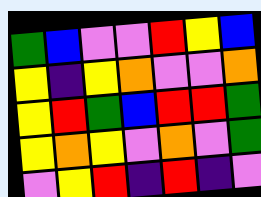[["green", "blue", "violet", "violet", "red", "yellow", "blue"], ["yellow", "indigo", "yellow", "orange", "violet", "violet", "orange"], ["yellow", "red", "green", "blue", "red", "red", "green"], ["yellow", "orange", "yellow", "violet", "orange", "violet", "green"], ["violet", "yellow", "red", "indigo", "red", "indigo", "violet"]]